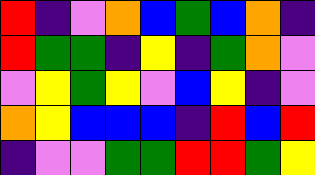[["red", "indigo", "violet", "orange", "blue", "green", "blue", "orange", "indigo"], ["red", "green", "green", "indigo", "yellow", "indigo", "green", "orange", "violet"], ["violet", "yellow", "green", "yellow", "violet", "blue", "yellow", "indigo", "violet"], ["orange", "yellow", "blue", "blue", "blue", "indigo", "red", "blue", "red"], ["indigo", "violet", "violet", "green", "green", "red", "red", "green", "yellow"]]